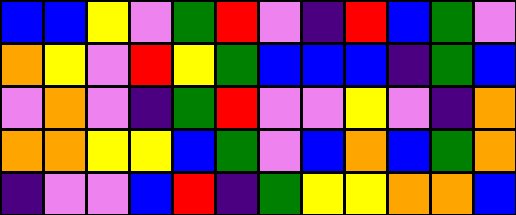[["blue", "blue", "yellow", "violet", "green", "red", "violet", "indigo", "red", "blue", "green", "violet"], ["orange", "yellow", "violet", "red", "yellow", "green", "blue", "blue", "blue", "indigo", "green", "blue"], ["violet", "orange", "violet", "indigo", "green", "red", "violet", "violet", "yellow", "violet", "indigo", "orange"], ["orange", "orange", "yellow", "yellow", "blue", "green", "violet", "blue", "orange", "blue", "green", "orange"], ["indigo", "violet", "violet", "blue", "red", "indigo", "green", "yellow", "yellow", "orange", "orange", "blue"]]